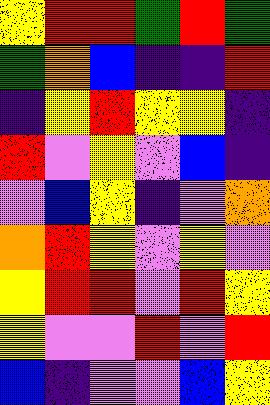[["yellow", "red", "red", "green", "red", "green"], ["green", "orange", "blue", "indigo", "indigo", "red"], ["indigo", "yellow", "red", "yellow", "yellow", "indigo"], ["red", "violet", "yellow", "violet", "blue", "indigo"], ["violet", "blue", "yellow", "indigo", "violet", "orange"], ["orange", "red", "yellow", "violet", "yellow", "violet"], ["yellow", "red", "red", "violet", "red", "yellow"], ["yellow", "violet", "violet", "red", "violet", "red"], ["blue", "indigo", "violet", "violet", "blue", "yellow"]]